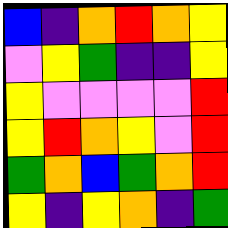[["blue", "indigo", "orange", "red", "orange", "yellow"], ["violet", "yellow", "green", "indigo", "indigo", "yellow"], ["yellow", "violet", "violet", "violet", "violet", "red"], ["yellow", "red", "orange", "yellow", "violet", "red"], ["green", "orange", "blue", "green", "orange", "red"], ["yellow", "indigo", "yellow", "orange", "indigo", "green"]]